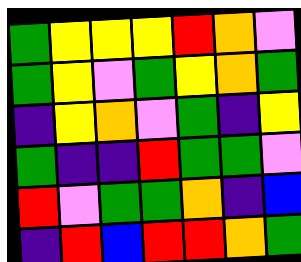[["green", "yellow", "yellow", "yellow", "red", "orange", "violet"], ["green", "yellow", "violet", "green", "yellow", "orange", "green"], ["indigo", "yellow", "orange", "violet", "green", "indigo", "yellow"], ["green", "indigo", "indigo", "red", "green", "green", "violet"], ["red", "violet", "green", "green", "orange", "indigo", "blue"], ["indigo", "red", "blue", "red", "red", "orange", "green"]]